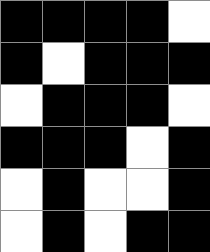[["black", "black", "black", "black", "white"], ["black", "white", "black", "black", "black"], ["white", "black", "black", "black", "white"], ["black", "black", "black", "white", "black"], ["white", "black", "white", "white", "black"], ["white", "black", "white", "black", "black"]]